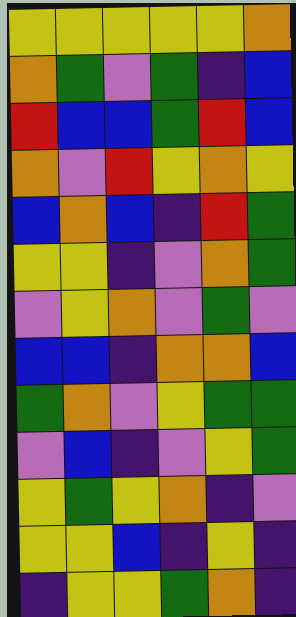[["yellow", "yellow", "yellow", "yellow", "yellow", "orange"], ["orange", "green", "violet", "green", "indigo", "blue"], ["red", "blue", "blue", "green", "red", "blue"], ["orange", "violet", "red", "yellow", "orange", "yellow"], ["blue", "orange", "blue", "indigo", "red", "green"], ["yellow", "yellow", "indigo", "violet", "orange", "green"], ["violet", "yellow", "orange", "violet", "green", "violet"], ["blue", "blue", "indigo", "orange", "orange", "blue"], ["green", "orange", "violet", "yellow", "green", "green"], ["violet", "blue", "indigo", "violet", "yellow", "green"], ["yellow", "green", "yellow", "orange", "indigo", "violet"], ["yellow", "yellow", "blue", "indigo", "yellow", "indigo"], ["indigo", "yellow", "yellow", "green", "orange", "indigo"]]